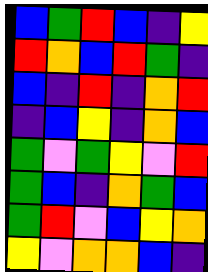[["blue", "green", "red", "blue", "indigo", "yellow"], ["red", "orange", "blue", "red", "green", "indigo"], ["blue", "indigo", "red", "indigo", "orange", "red"], ["indigo", "blue", "yellow", "indigo", "orange", "blue"], ["green", "violet", "green", "yellow", "violet", "red"], ["green", "blue", "indigo", "orange", "green", "blue"], ["green", "red", "violet", "blue", "yellow", "orange"], ["yellow", "violet", "orange", "orange", "blue", "indigo"]]